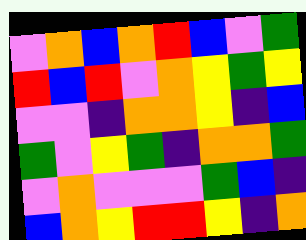[["violet", "orange", "blue", "orange", "red", "blue", "violet", "green"], ["red", "blue", "red", "violet", "orange", "yellow", "green", "yellow"], ["violet", "violet", "indigo", "orange", "orange", "yellow", "indigo", "blue"], ["green", "violet", "yellow", "green", "indigo", "orange", "orange", "green"], ["violet", "orange", "violet", "violet", "violet", "green", "blue", "indigo"], ["blue", "orange", "yellow", "red", "red", "yellow", "indigo", "orange"]]